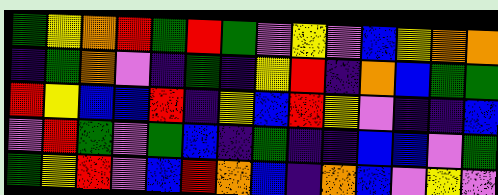[["green", "yellow", "orange", "red", "green", "red", "green", "violet", "yellow", "violet", "blue", "yellow", "orange", "orange"], ["indigo", "green", "orange", "violet", "indigo", "green", "indigo", "yellow", "red", "indigo", "orange", "blue", "green", "green"], ["red", "yellow", "blue", "blue", "red", "indigo", "yellow", "blue", "red", "yellow", "violet", "indigo", "indigo", "blue"], ["violet", "red", "green", "violet", "green", "blue", "indigo", "green", "indigo", "indigo", "blue", "blue", "violet", "green"], ["green", "yellow", "red", "violet", "blue", "red", "orange", "blue", "indigo", "orange", "blue", "violet", "yellow", "violet"]]